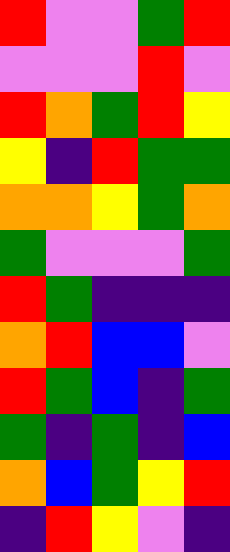[["red", "violet", "violet", "green", "red"], ["violet", "violet", "violet", "red", "violet"], ["red", "orange", "green", "red", "yellow"], ["yellow", "indigo", "red", "green", "green"], ["orange", "orange", "yellow", "green", "orange"], ["green", "violet", "violet", "violet", "green"], ["red", "green", "indigo", "indigo", "indigo"], ["orange", "red", "blue", "blue", "violet"], ["red", "green", "blue", "indigo", "green"], ["green", "indigo", "green", "indigo", "blue"], ["orange", "blue", "green", "yellow", "red"], ["indigo", "red", "yellow", "violet", "indigo"]]